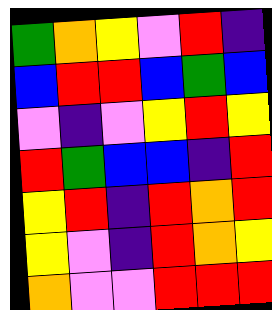[["green", "orange", "yellow", "violet", "red", "indigo"], ["blue", "red", "red", "blue", "green", "blue"], ["violet", "indigo", "violet", "yellow", "red", "yellow"], ["red", "green", "blue", "blue", "indigo", "red"], ["yellow", "red", "indigo", "red", "orange", "red"], ["yellow", "violet", "indigo", "red", "orange", "yellow"], ["orange", "violet", "violet", "red", "red", "red"]]